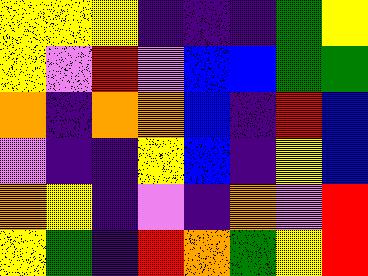[["yellow", "yellow", "yellow", "indigo", "indigo", "indigo", "green", "yellow"], ["yellow", "violet", "red", "violet", "blue", "blue", "green", "green"], ["orange", "indigo", "orange", "orange", "blue", "indigo", "red", "blue"], ["violet", "indigo", "indigo", "yellow", "blue", "indigo", "yellow", "blue"], ["orange", "yellow", "indigo", "violet", "indigo", "orange", "violet", "red"], ["yellow", "green", "indigo", "red", "orange", "green", "yellow", "red"]]